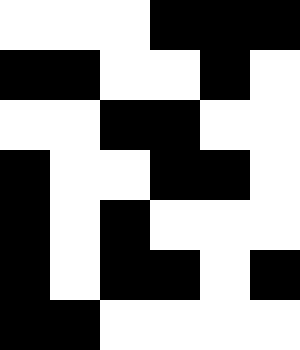[["white", "white", "white", "black", "black", "black"], ["black", "black", "white", "white", "black", "white"], ["white", "white", "black", "black", "white", "white"], ["black", "white", "white", "black", "black", "white"], ["black", "white", "black", "white", "white", "white"], ["black", "white", "black", "black", "white", "black"], ["black", "black", "white", "white", "white", "white"]]